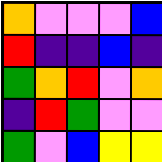[["orange", "violet", "violet", "violet", "blue"], ["red", "indigo", "indigo", "blue", "indigo"], ["green", "orange", "red", "violet", "orange"], ["indigo", "red", "green", "violet", "violet"], ["green", "violet", "blue", "yellow", "yellow"]]